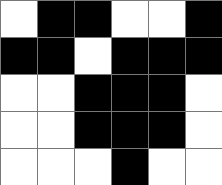[["white", "black", "black", "white", "white", "black"], ["black", "black", "white", "black", "black", "black"], ["white", "white", "black", "black", "black", "white"], ["white", "white", "black", "black", "black", "white"], ["white", "white", "white", "black", "white", "white"]]